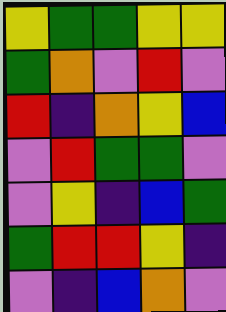[["yellow", "green", "green", "yellow", "yellow"], ["green", "orange", "violet", "red", "violet"], ["red", "indigo", "orange", "yellow", "blue"], ["violet", "red", "green", "green", "violet"], ["violet", "yellow", "indigo", "blue", "green"], ["green", "red", "red", "yellow", "indigo"], ["violet", "indigo", "blue", "orange", "violet"]]